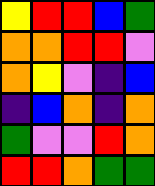[["yellow", "red", "red", "blue", "green"], ["orange", "orange", "red", "red", "violet"], ["orange", "yellow", "violet", "indigo", "blue"], ["indigo", "blue", "orange", "indigo", "orange"], ["green", "violet", "violet", "red", "orange"], ["red", "red", "orange", "green", "green"]]